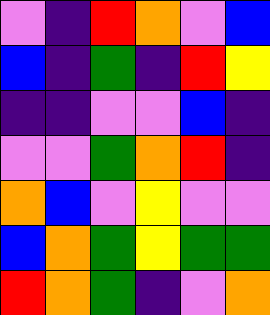[["violet", "indigo", "red", "orange", "violet", "blue"], ["blue", "indigo", "green", "indigo", "red", "yellow"], ["indigo", "indigo", "violet", "violet", "blue", "indigo"], ["violet", "violet", "green", "orange", "red", "indigo"], ["orange", "blue", "violet", "yellow", "violet", "violet"], ["blue", "orange", "green", "yellow", "green", "green"], ["red", "orange", "green", "indigo", "violet", "orange"]]